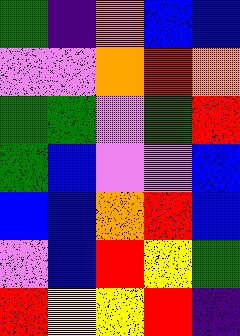[["green", "indigo", "orange", "blue", "blue"], ["violet", "violet", "orange", "red", "orange"], ["green", "green", "violet", "green", "red"], ["green", "blue", "violet", "violet", "blue"], ["blue", "blue", "orange", "red", "blue"], ["violet", "blue", "red", "yellow", "green"], ["red", "yellow", "yellow", "red", "indigo"]]